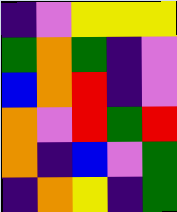[["indigo", "violet", "yellow", "yellow", "yellow"], ["green", "orange", "green", "indigo", "violet"], ["blue", "orange", "red", "indigo", "violet"], ["orange", "violet", "red", "green", "red"], ["orange", "indigo", "blue", "violet", "green"], ["indigo", "orange", "yellow", "indigo", "green"]]